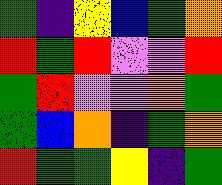[["green", "indigo", "yellow", "blue", "green", "orange"], ["red", "green", "red", "violet", "violet", "red"], ["green", "red", "violet", "violet", "orange", "green"], ["green", "blue", "orange", "indigo", "green", "orange"], ["red", "green", "green", "yellow", "indigo", "green"]]